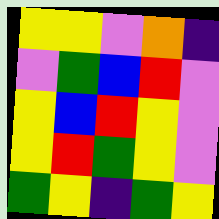[["yellow", "yellow", "violet", "orange", "indigo"], ["violet", "green", "blue", "red", "violet"], ["yellow", "blue", "red", "yellow", "violet"], ["yellow", "red", "green", "yellow", "violet"], ["green", "yellow", "indigo", "green", "yellow"]]